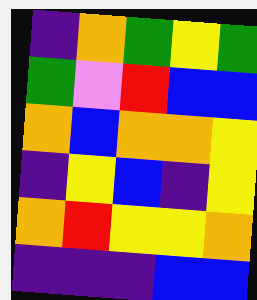[["indigo", "orange", "green", "yellow", "green"], ["green", "violet", "red", "blue", "blue"], ["orange", "blue", "orange", "orange", "yellow"], ["indigo", "yellow", "blue", "indigo", "yellow"], ["orange", "red", "yellow", "yellow", "orange"], ["indigo", "indigo", "indigo", "blue", "blue"]]